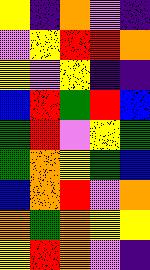[["yellow", "indigo", "orange", "violet", "indigo"], ["violet", "yellow", "red", "red", "orange"], ["yellow", "violet", "yellow", "indigo", "indigo"], ["blue", "red", "green", "red", "blue"], ["green", "red", "violet", "yellow", "green"], ["green", "orange", "yellow", "green", "blue"], ["blue", "orange", "red", "violet", "orange"], ["orange", "green", "orange", "yellow", "yellow"], ["yellow", "red", "orange", "violet", "indigo"]]